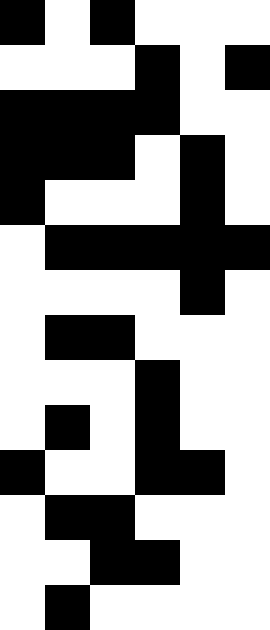[["black", "white", "black", "white", "white", "white"], ["white", "white", "white", "black", "white", "black"], ["black", "black", "black", "black", "white", "white"], ["black", "black", "black", "white", "black", "white"], ["black", "white", "white", "white", "black", "white"], ["white", "black", "black", "black", "black", "black"], ["white", "white", "white", "white", "black", "white"], ["white", "black", "black", "white", "white", "white"], ["white", "white", "white", "black", "white", "white"], ["white", "black", "white", "black", "white", "white"], ["black", "white", "white", "black", "black", "white"], ["white", "black", "black", "white", "white", "white"], ["white", "white", "black", "black", "white", "white"], ["white", "black", "white", "white", "white", "white"]]